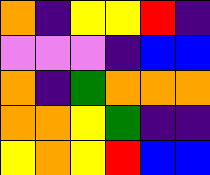[["orange", "indigo", "yellow", "yellow", "red", "indigo"], ["violet", "violet", "violet", "indigo", "blue", "blue"], ["orange", "indigo", "green", "orange", "orange", "orange"], ["orange", "orange", "yellow", "green", "indigo", "indigo"], ["yellow", "orange", "yellow", "red", "blue", "blue"]]